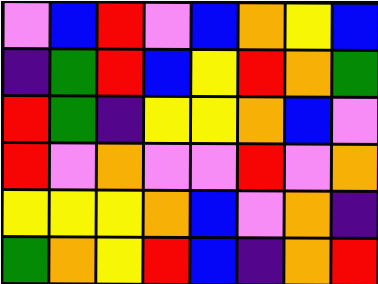[["violet", "blue", "red", "violet", "blue", "orange", "yellow", "blue"], ["indigo", "green", "red", "blue", "yellow", "red", "orange", "green"], ["red", "green", "indigo", "yellow", "yellow", "orange", "blue", "violet"], ["red", "violet", "orange", "violet", "violet", "red", "violet", "orange"], ["yellow", "yellow", "yellow", "orange", "blue", "violet", "orange", "indigo"], ["green", "orange", "yellow", "red", "blue", "indigo", "orange", "red"]]